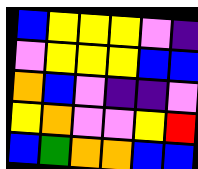[["blue", "yellow", "yellow", "yellow", "violet", "indigo"], ["violet", "yellow", "yellow", "yellow", "blue", "blue"], ["orange", "blue", "violet", "indigo", "indigo", "violet"], ["yellow", "orange", "violet", "violet", "yellow", "red"], ["blue", "green", "orange", "orange", "blue", "blue"]]